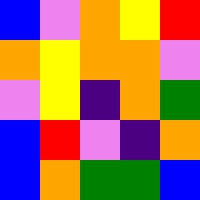[["blue", "violet", "orange", "yellow", "red"], ["orange", "yellow", "orange", "orange", "violet"], ["violet", "yellow", "indigo", "orange", "green"], ["blue", "red", "violet", "indigo", "orange"], ["blue", "orange", "green", "green", "blue"]]